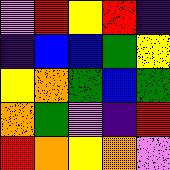[["violet", "red", "yellow", "red", "indigo"], ["indigo", "blue", "blue", "green", "yellow"], ["yellow", "orange", "green", "blue", "green"], ["orange", "green", "violet", "indigo", "red"], ["red", "orange", "yellow", "orange", "violet"]]